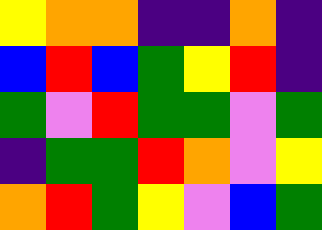[["yellow", "orange", "orange", "indigo", "indigo", "orange", "indigo"], ["blue", "red", "blue", "green", "yellow", "red", "indigo"], ["green", "violet", "red", "green", "green", "violet", "green"], ["indigo", "green", "green", "red", "orange", "violet", "yellow"], ["orange", "red", "green", "yellow", "violet", "blue", "green"]]